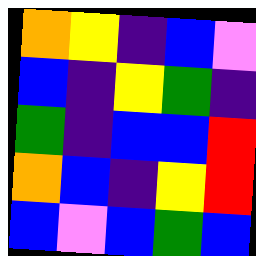[["orange", "yellow", "indigo", "blue", "violet"], ["blue", "indigo", "yellow", "green", "indigo"], ["green", "indigo", "blue", "blue", "red"], ["orange", "blue", "indigo", "yellow", "red"], ["blue", "violet", "blue", "green", "blue"]]